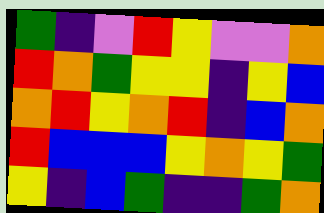[["green", "indigo", "violet", "red", "yellow", "violet", "violet", "orange"], ["red", "orange", "green", "yellow", "yellow", "indigo", "yellow", "blue"], ["orange", "red", "yellow", "orange", "red", "indigo", "blue", "orange"], ["red", "blue", "blue", "blue", "yellow", "orange", "yellow", "green"], ["yellow", "indigo", "blue", "green", "indigo", "indigo", "green", "orange"]]